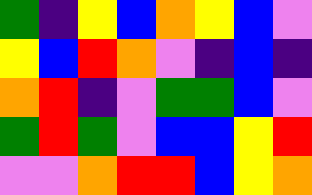[["green", "indigo", "yellow", "blue", "orange", "yellow", "blue", "violet"], ["yellow", "blue", "red", "orange", "violet", "indigo", "blue", "indigo"], ["orange", "red", "indigo", "violet", "green", "green", "blue", "violet"], ["green", "red", "green", "violet", "blue", "blue", "yellow", "red"], ["violet", "violet", "orange", "red", "red", "blue", "yellow", "orange"]]